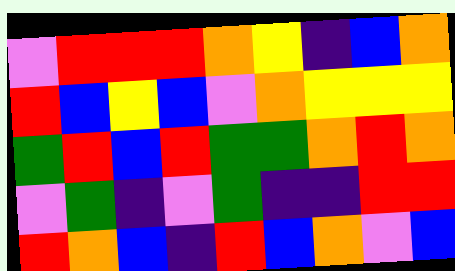[["violet", "red", "red", "red", "orange", "yellow", "indigo", "blue", "orange"], ["red", "blue", "yellow", "blue", "violet", "orange", "yellow", "yellow", "yellow"], ["green", "red", "blue", "red", "green", "green", "orange", "red", "orange"], ["violet", "green", "indigo", "violet", "green", "indigo", "indigo", "red", "red"], ["red", "orange", "blue", "indigo", "red", "blue", "orange", "violet", "blue"]]